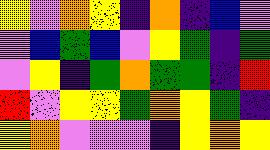[["yellow", "violet", "orange", "yellow", "indigo", "orange", "indigo", "blue", "violet"], ["violet", "blue", "green", "blue", "violet", "yellow", "green", "indigo", "green"], ["violet", "yellow", "indigo", "green", "orange", "green", "green", "indigo", "red"], ["red", "violet", "yellow", "yellow", "green", "orange", "yellow", "green", "indigo"], ["yellow", "orange", "violet", "violet", "violet", "indigo", "yellow", "orange", "yellow"]]